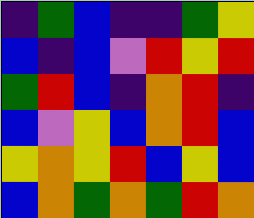[["indigo", "green", "blue", "indigo", "indigo", "green", "yellow"], ["blue", "indigo", "blue", "violet", "red", "yellow", "red"], ["green", "red", "blue", "indigo", "orange", "red", "indigo"], ["blue", "violet", "yellow", "blue", "orange", "red", "blue"], ["yellow", "orange", "yellow", "red", "blue", "yellow", "blue"], ["blue", "orange", "green", "orange", "green", "red", "orange"]]